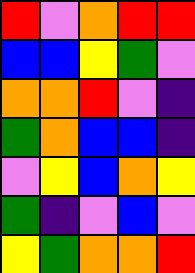[["red", "violet", "orange", "red", "red"], ["blue", "blue", "yellow", "green", "violet"], ["orange", "orange", "red", "violet", "indigo"], ["green", "orange", "blue", "blue", "indigo"], ["violet", "yellow", "blue", "orange", "yellow"], ["green", "indigo", "violet", "blue", "violet"], ["yellow", "green", "orange", "orange", "red"]]